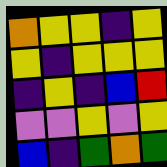[["orange", "yellow", "yellow", "indigo", "yellow"], ["yellow", "indigo", "yellow", "yellow", "yellow"], ["indigo", "yellow", "indigo", "blue", "red"], ["violet", "violet", "yellow", "violet", "yellow"], ["blue", "indigo", "green", "orange", "green"]]